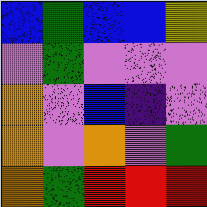[["blue", "green", "blue", "blue", "yellow"], ["violet", "green", "violet", "violet", "violet"], ["orange", "violet", "blue", "indigo", "violet"], ["orange", "violet", "orange", "violet", "green"], ["orange", "green", "red", "red", "red"]]